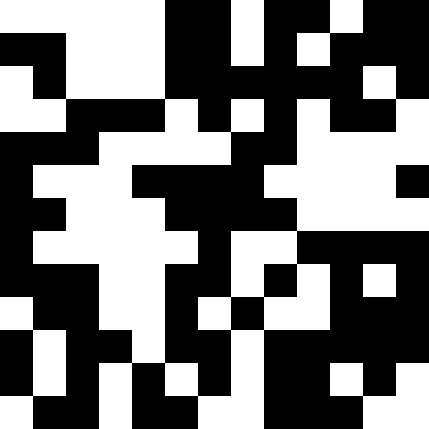[["white", "white", "white", "white", "white", "black", "black", "white", "black", "black", "white", "black", "black"], ["black", "black", "white", "white", "white", "black", "black", "white", "black", "white", "black", "black", "black"], ["white", "black", "white", "white", "white", "black", "black", "black", "black", "black", "black", "white", "black"], ["white", "white", "black", "black", "black", "white", "black", "white", "black", "white", "black", "black", "white"], ["black", "black", "black", "white", "white", "white", "white", "black", "black", "white", "white", "white", "white"], ["black", "white", "white", "white", "black", "black", "black", "black", "white", "white", "white", "white", "black"], ["black", "black", "white", "white", "white", "black", "black", "black", "black", "white", "white", "white", "white"], ["black", "white", "white", "white", "white", "white", "black", "white", "white", "black", "black", "black", "black"], ["black", "black", "black", "white", "white", "black", "black", "white", "black", "white", "black", "white", "black"], ["white", "black", "black", "white", "white", "black", "white", "black", "white", "white", "black", "black", "black"], ["black", "white", "black", "black", "white", "black", "black", "white", "black", "black", "black", "black", "black"], ["black", "white", "black", "white", "black", "white", "black", "white", "black", "black", "white", "black", "white"], ["white", "black", "black", "white", "black", "black", "white", "white", "black", "black", "black", "white", "white"]]